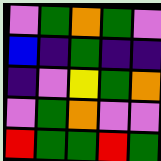[["violet", "green", "orange", "green", "violet"], ["blue", "indigo", "green", "indigo", "indigo"], ["indigo", "violet", "yellow", "green", "orange"], ["violet", "green", "orange", "violet", "violet"], ["red", "green", "green", "red", "green"]]